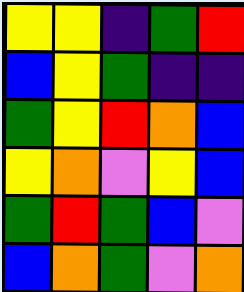[["yellow", "yellow", "indigo", "green", "red"], ["blue", "yellow", "green", "indigo", "indigo"], ["green", "yellow", "red", "orange", "blue"], ["yellow", "orange", "violet", "yellow", "blue"], ["green", "red", "green", "blue", "violet"], ["blue", "orange", "green", "violet", "orange"]]